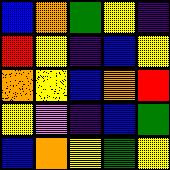[["blue", "orange", "green", "yellow", "indigo"], ["red", "yellow", "indigo", "blue", "yellow"], ["orange", "yellow", "blue", "orange", "red"], ["yellow", "violet", "indigo", "blue", "green"], ["blue", "orange", "yellow", "green", "yellow"]]